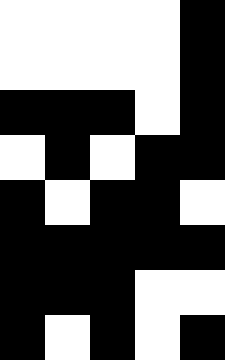[["white", "white", "white", "white", "black"], ["white", "white", "white", "white", "black"], ["black", "black", "black", "white", "black"], ["white", "black", "white", "black", "black"], ["black", "white", "black", "black", "white"], ["black", "black", "black", "black", "black"], ["black", "black", "black", "white", "white"], ["black", "white", "black", "white", "black"]]